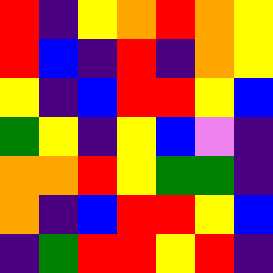[["red", "indigo", "yellow", "orange", "red", "orange", "yellow"], ["red", "blue", "indigo", "red", "indigo", "orange", "yellow"], ["yellow", "indigo", "blue", "red", "red", "yellow", "blue"], ["green", "yellow", "indigo", "yellow", "blue", "violet", "indigo"], ["orange", "orange", "red", "yellow", "green", "green", "indigo"], ["orange", "indigo", "blue", "red", "red", "yellow", "blue"], ["indigo", "green", "red", "red", "yellow", "red", "indigo"]]